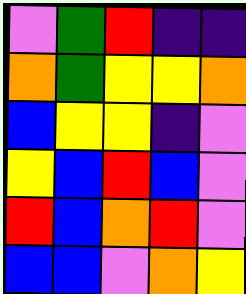[["violet", "green", "red", "indigo", "indigo"], ["orange", "green", "yellow", "yellow", "orange"], ["blue", "yellow", "yellow", "indigo", "violet"], ["yellow", "blue", "red", "blue", "violet"], ["red", "blue", "orange", "red", "violet"], ["blue", "blue", "violet", "orange", "yellow"]]